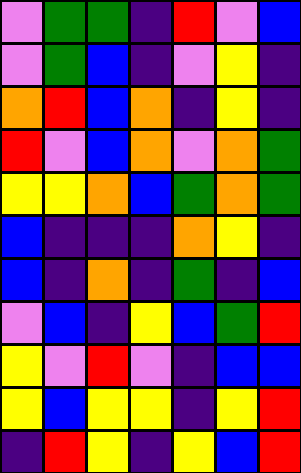[["violet", "green", "green", "indigo", "red", "violet", "blue"], ["violet", "green", "blue", "indigo", "violet", "yellow", "indigo"], ["orange", "red", "blue", "orange", "indigo", "yellow", "indigo"], ["red", "violet", "blue", "orange", "violet", "orange", "green"], ["yellow", "yellow", "orange", "blue", "green", "orange", "green"], ["blue", "indigo", "indigo", "indigo", "orange", "yellow", "indigo"], ["blue", "indigo", "orange", "indigo", "green", "indigo", "blue"], ["violet", "blue", "indigo", "yellow", "blue", "green", "red"], ["yellow", "violet", "red", "violet", "indigo", "blue", "blue"], ["yellow", "blue", "yellow", "yellow", "indigo", "yellow", "red"], ["indigo", "red", "yellow", "indigo", "yellow", "blue", "red"]]